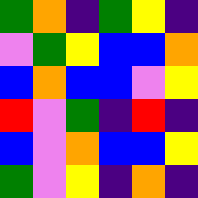[["green", "orange", "indigo", "green", "yellow", "indigo"], ["violet", "green", "yellow", "blue", "blue", "orange"], ["blue", "orange", "blue", "blue", "violet", "yellow"], ["red", "violet", "green", "indigo", "red", "indigo"], ["blue", "violet", "orange", "blue", "blue", "yellow"], ["green", "violet", "yellow", "indigo", "orange", "indigo"]]